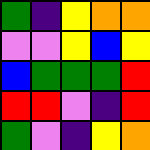[["green", "indigo", "yellow", "orange", "orange"], ["violet", "violet", "yellow", "blue", "yellow"], ["blue", "green", "green", "green", "red"], ["red", "red", "violet", "indigo", "red"], ["green", "violet", "indigo", "yellow", "orange"]]